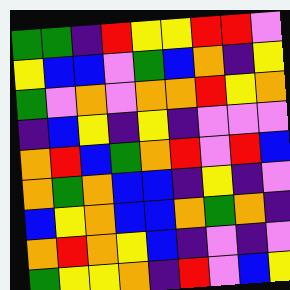[["green", "green", "indigo", "red", "yellow", "yellow", "red", "red", "violet"], ["yellow", "blue", "blue", "violet", "green", "blue", "orange", "indigo", "yellow"], ["green", "violet", "orange", "violet", "orange", "orange", "red", "yellow", "orange"], ["indigo", "blue", "yellow", "indigo", "yellow", "indigo", "violet", "violet", "violet"], ["orange", "red", "blue", "green", "orange", "red", "violet", "red", "blue"], ["orange", "green", "orange", "blue", "blue", "indigo", "yellow", "indigo", "violet"], ["blue", "yellow", "orange", "blue", "blue", "orange", "green", "orange", "indigo"], ["orange", "red", "orange", "yellow", "blue", "indigo", "violet", "indigo", "violet"], ["green", "yellow", "yellow", "orange", "indigo", "red", "violet", "blue", "yellow"]]